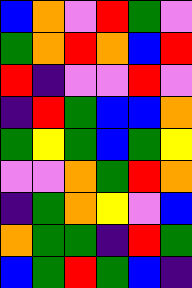[["blue", "orange", "violet", "red", "green", "violet"], ["green", "orange", "red", "orange", "blue", "red"], ["red", "indigo", "violet", "violet", "red", "violet"], ["indigo", "red", "green", "blue", "blue", "orange"], ["green", "yellow", "green", "blue", "green", "yellow"], ["violet", "violet", "orange", "green", "red", "orange"], ["indigo", "green", "orange", "yellow", "violet", "blue"], ["orange", "green", "green", "indigo", "red", "green"], ["blue", "green", "red", "green", "blue", "indigo"]]